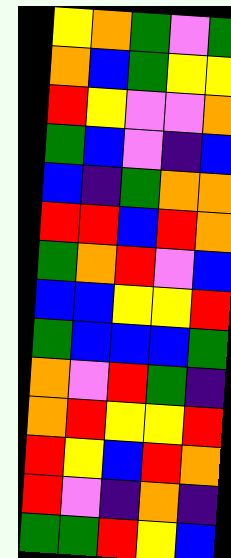[["yellow", "orange", "green", "violet", "green"], ["orange", "blue", "green", "yellow", "yellow"], ["red", "yellow", "violet", "violet", "orange"], ["green", "blue", "violet", "indigo", "blue"], ["blue", "indigo", "green", "orange", "orange"], ["red", "red", "blue", "red", "orange"], ["green", "orange", "red", "violet", "blue"], ["blue", "blue", "yellow", "yellow", "red"], ["green", "blue", "blue", "blue", "green"], ["orange", "violet", "red", "green", "indigo"], ["orange", "red", "yellow", "yellow", "red"], ["red", "yellow", "blue", "red", "orange"], ["red", "violet", "indigo", "orange", "indigo"], ["green", "green", "red", "yellow", "blue"]]